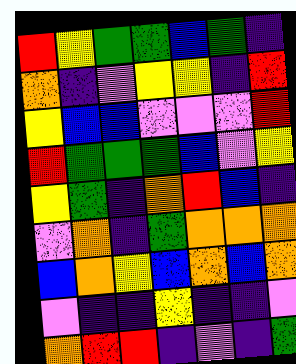[["red", "yellow", "green", "green", "blue", "green", "indigo"], ["orange", "indigo", "violet", "yellow", "yellow", "indigo", "red"], ["yellow", "blue", "blue", "violet", "violet", "violet", "red"], ["red", "green", "green", "green", "blue", "violet", "yellow"], ["yellow", "green", "indigo", "orange", "red", "blue", "indigo"], ["violet", "orange", "indigo", "green", "orange", "orange", "orange"], ["blue", "orange", "yellow", "blue", "orange", "blue", "orange"], ["violet", "indigo", "indigo", "yellow", "indigo", "indigo", "violet"], ["orange", "red", "red", "indigo", "violet", "indigo", "green"]]